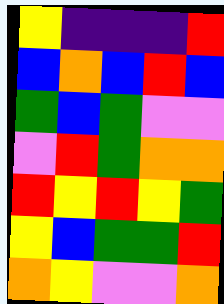[["yellow", "indigo", "indigo", "indigo", "red"], ["blue", "orange", "blue", "red", "blue"], ["green", "blue", "green", "violet", "violet"], ["violet", "red", "green", "orange", "orange"], ["red", "yellow", "red", "yellow", "green"], ["yellow", "blue", "green", "green", "red"], ["orange", "yellow", "violet", "violet", "orange"]]